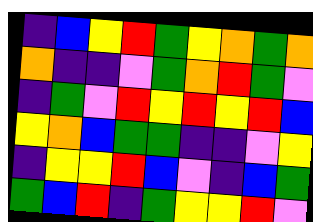[["indigo", "blue", "yellow", "red", "green", "yellow", "orange", "green", "orange"], ["orange", "indigo", "indigo", "violet", "green", "orange", "red", "green", "violet"], ["indigo", "green", "violet", "red", "yellow", "red", "yellow", "red", "blue"], ["yellow", "orange", "blue", "green", "green", "indigo", "indigo", "violet", "yellow"], ["indigo", "yellow", "yellow", "red", "blue", "violet", "indigo", "blue", "green"], ["green", "blue", "red", "indigo", "green", "yellow", "yellow", "red", "violet"]]